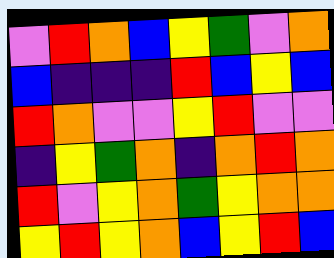[["violet", "red", "orange", "blue", "yellow", "green", "violet", "orange"], ["blue", "indigo", "indigo", "indigo", "red", "blue", "yellow", "blue"], ["red", "orange", "violet", "violet", "yellow", "red", "violet", "violet"], ["indigo", "yellow", "green", "orange", "indigo", "orange", "red", "orange"], ["red", "violet", "yellow", "orange", "green", "yellow", "orange", "orange"], ["yellow", "red", "yellow", "orange", "blue", "yellow", "red", "blue"]]